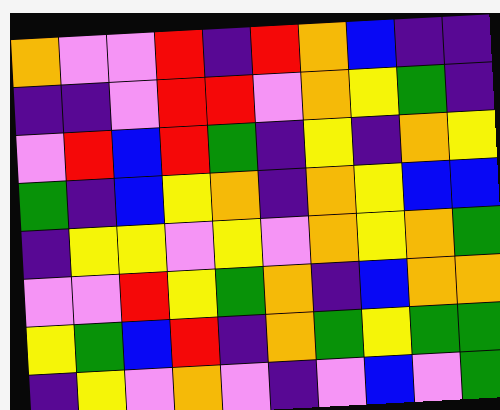[["orange", "violet", "violet", "red", "indigo", "red", "orange", "blue", "indigo", "indigo"], ["indigo", "indigo", "violet", "red", "red", "violet", "orange", "yellow", "green", "indigo"], ["violet", "red", "blue", "red", "green", "indigo", "yellow", "indigo", "orange", "yellow"], ["green", "indigo", "blue", "yellow", "orange", "indigo", "orange", "yellow", "blue", "blue"], ["indigo", "yellow", "yellow", "violet", "yellow", "violet", "orange", "yellow", "orange", "green"], ["violet", "violet", "red", "yellow", "green", "orange", "indigo", "blue", "orange", "orange"], ["yellow", "green", "blue", "red", "indigo", "orange", "green", "yellow", "green", "green"], ["indigo", "yellow", "violet", "orange", "violet", "indigo", "violet", "blue", "violet", "green"]]